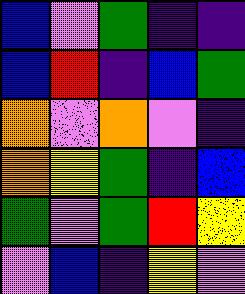[["blue", "violet", "green", "indigo", "indigo"], ["blue", "red", "indigo", "blue", "green"], ["orange", "violet", "orange", "violet", "indigo"], ["orange", "yellow", "green", "indigo", "blue"], ["green", "violet", "green", "red", "yellow"], ["violet", "blue", "indigo", "yellow", "violet"]]